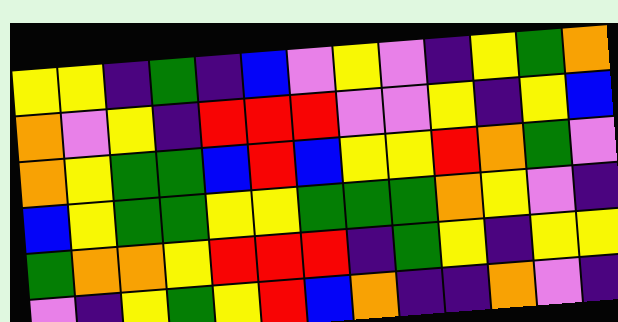[["yellow", "yellow", "indigo", "green", "indigo", "blue", "violet", "yellow", "violet", "indigo", "yellow", "green", "orange"], ["orange", "violet", "yellow", "indigo", "red", "red", "red", "violet", "violet", "yellow", "indigo", "yellow", "blue"], ["orange", "yellow", "green", "green", "blue", "red", "blue", "yellow", "yellow", "red", "orange", "green", "violet"], ["blue", "yellow", "green", "green", "yellow", "yellow", "green", "green", "green", "orange", "yellow", "violet", "indigo"], ["green", "orange", "orange", "yellow", "red", "red", "red", "indigo", "green", "yellow", "indigo", "yellow", "yellow"], ["violet", "indigo", "yellow", "green", "yellow", "red", "blue", "orange", "indigo", "indigo", "orange", "violet", "indigo"]]